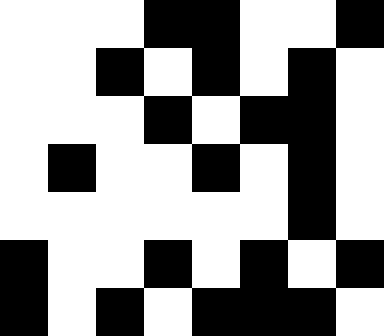[["white", "white", "white", "black", "black", "white", "white", "black"], ["white", "white", "black", "white", "black", "white", "black", "white"], ["white", "white", "white", "black", "white", "black", "black", "white"], ["white", "black", "white", "white", "black", "white", "black", "white"], ["white", "white", "white", "white", "white", "white", "black", "white"], ["black", "white", "white", "black", "white", "black", "white", "black"], ["black", "white", "black", "white", "black", "black", "black", "white"]]